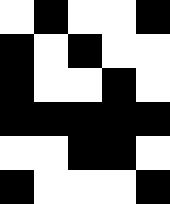[["white", "black", "white", "white", "black"], ["black", "white", "black", "white", "white"], ["black", "white", "white", "black", "white"], ["black", "black", "black", "black", "black"], ["white", "white", "black", "black", "white"], ["black", "white", "white", "white", "black"]]